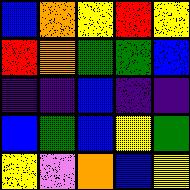[["blue", "orange", "yellow", "red", "yellow"], ["red", "orange", "green", "green", "blue"], ["indigo", "indigo", "blue", "indigo", "indigo"], ["blue", "green", "blue", "yellow", "green"], ["yellow", "violet", "orange", "blue", "yellow"]]